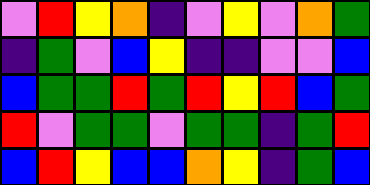[["violet", "red", "yellow", "orange", "indigo", "violet", "yellow", "violet", "orange", "green"], ["indigo", "green", "violet", "blue", "yellow", "indigo", "indigo", "violet", "violet", "blue"], ["blue", "green", "green", "red", "green", "red", "yellow", "red", "blue", "green"], ["red", "violet", "green", "green", "violet", "green", "green", "indigo", "green", "red"], ["blue", "red", "yellow", "blue", "blue", "orange", "yellow", "indigo", "green", "blue"]]